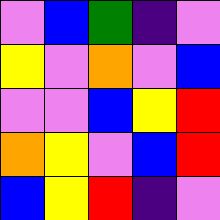[["violet", "blue", "green", "indigo", "violet"], ["yellow", "violet", "orange", "violet", "blue"], ["violet", "violet", "blue", "yellow", "red"], ["orange", "yellow", "violet", "blue", "red"], ["blue", "yellow", "red", "indigo", "violet"]]